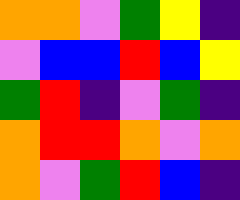[["orange", "orange", "violet", "green", "yellow", "indigo"], ["violet", "blue", "blue", "red", "blue", "yellow"], ["green", "red", "indigo", "violet", "green", "indigo"], ["orange", "red", "red", "orange", "violet", "orange"], ["orange", "violet", "green", "red", "blue", "indigo"]]